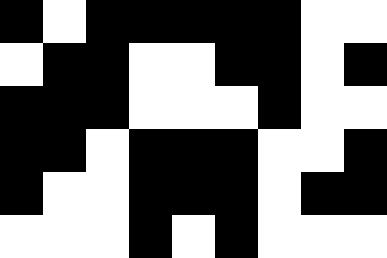[["black", "white", "black", "black", "black", "black", "black", "white", "white"], ["white", "black", "black", "white", "white", "black", "black", "white", "black"], ["black", "black", "black", "white", "white", "white", "black", "white", "white"], ["black", "black", "white", "black", "black", "black", "white", "white", "black"], ["black", "white", "white", "black", "black", "black", "white", "black", "black"], ["white", "white", "white", "black", "white", "black", "white", "white", "white"]]